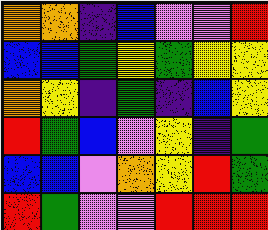[["orange", "orange", "indigo", "blue", "violet", "violet", "red"], ["blue", "blue", "green", "yellow", "green", "yellow", "yellow"], ["orange", "yellow", "indigo", "green", "indigo", "blue", "yellow"], ["red", "green", "blue", "violet", "yellow", "indigo", "green"], ["blue", "blue", "violet", "orange", "yellow", "red", "green"], ["red", "green", "violet", "violet", "red", "red", "red"]]